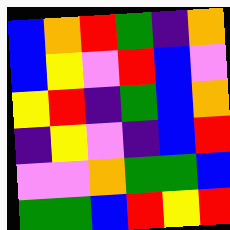[["blue", "orange", "red", "green", "indigo", "orange"], ["blue", "yellow", "violet", "red", "blue", "violet"], ["yellow", "red", "indigo", "green", "blue", "orange"], ["indigo", "yellow", "violet", "indigo", "blue", "red"], ["violet", "violet", "orange", "green", "green", "blue"], ["green", "green", "blue", "red", "yellow", "red"]]